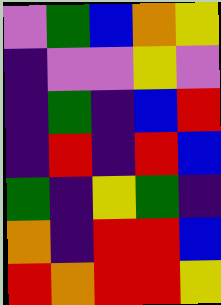[["violet", "green", "blue", "orange", "yellow"], ["indigo", "violet", "violet", "yellow", "violet"], ["indigo", "green", "indigo", "blue", "red"], ["indigo", "red", "indigo", "red", "blue"], ["green", "indigo", "yellow", "green", "indigo"], ["orange", "indigo", "red", "red", "blue"], ["red", "orange", "red", "red", "yellow"]]